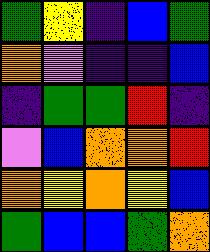[["green", "yellow", "indigo", "blue", "green"], ["orange", "violet", "indigo", "indigo", "blue"], ["indigo", "green", "green", "red", "indigo"], ["violet", "blue", "orange", "orange", "red"], ["orange", "yellow", "orange", "yellow", "blue"], ["green", "blue", "blue", "green", "orange"]]